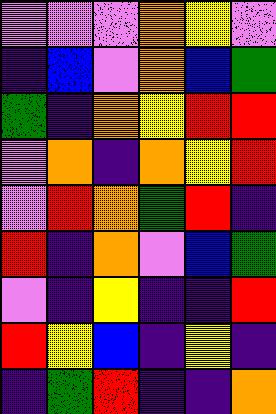[["violet", "violet", "violet", "orange", "yellow", "violet"], ["indigo", "blue", "violet", "orange", "blue", "green"], ["green", "indigo", "orange", "yellow", "red", "red"], ["violet", "orange", "indigo", "orange", "yellow", "red"], ["violet", "red", "orange", "green", "red", "indigo"], ["red", "indigo", "orange", "violet", "blue", "green"], ["violet", "indigo", "yellow", "indigo", "indigo", "red"], ["red", "yellow", "blue", "indigo", "yellow", "indigo"], ["indigo", "green", "red", "indigo", "indigo", "orange"]]